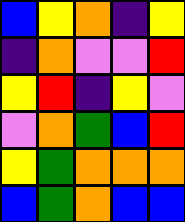[["blue", "yellow", "orange", "indigo", "yellow"], ["indigo", "orange", "violet", "violet", "red"], ["yellow", "red", "indigo", "yellow", "violet"], ["violet", "orange", "green", "blue", "red"], ["yellow", "green", "orange", "orange", "orange"], ["blue", "green", "orange", "blue", "blue"]]